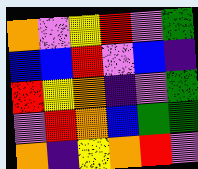[["orange", "violet", "yellow", "red", "violet", "green"], ["blue", "blue", "red", "violet", "blue", "indigo"], ["red", "yellow", "orange", "indigo", "violet", "green"], ["violet", "red", "orange", "blue", "green", "green"], ["orange", "indigo", "yellow", "orange", "red", "violet"]]